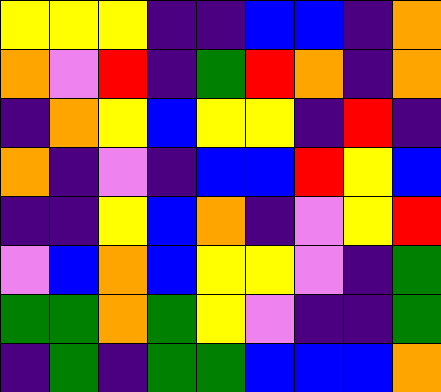[["yellow", "yellow", "yellow", "indigo", "indigo", "blue", "blue", "indigo", "orange"], ["orange", "violet", "red", "indigo", "green", "red", "orange", "indigo", "orange"], ["indigo", "orange", "yellow", "blue", "yellow", "yellow", "indigo", "red", "indigo"], ["orange", "indigo", "violet", "indigo", "blue", "blue", "red", "yellow", "blue"], ["indigo", "indigo", "yellow", "blue", "orange", "indigo", "violet", "yellow", "red"], ["violet", "blue", "orange", "blue", "yellow", "yellow", "violet", "indigo", "green"], ["green", "green", "orange", "green", "yellow", "violet", "indigo", "indigo", "green"], ["indigo", "green", "indigo", "green", "green", "blue", "blue", "blue", "orange"]]